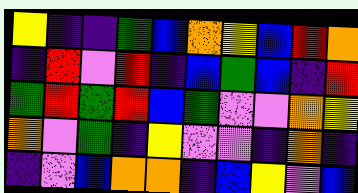[["yellow", "indigo", "indigo", "green", "blue", "orange", "yellow", "blue", "red", "orange"], ["indigo", "red", "violet", "red", "indigo", "blue", "green", "blue", "indigo", "red"], ["green", "red", "green", "red", "blue", "green", "violet", "violet", "orange", "yellow"], ["orange", "violet", "green", "indigo", "yellow", "violet", "violet", "indigo", "orange", "indigo"], ["indigo", "violet", "blue", "orange", "orange", "indigo", "blue", "yellow", "violet", "blue"]]